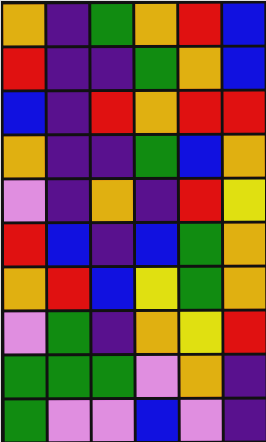[["orange", "indigo", "green", "orange", "red", "blue"], ["red", "indigo", "indigo", "green", "orange", "blue"], ["blue", "indigo", "red", "orange", "red", "red"], ["orange", "indigo", "indigo", "green", "blue", "orange"], ["violet", "indigo", "orange", "indigo", "red", "yellow"], ["red", "blue", "indigo", "blue", "green", "orange"], ["orange", "red", "blue", "yellow", "green", "orange"], ["violet", "green", "indigo", "orange", "yellow", "red"], ["green", "green", "green", "violet", "orange", "indigo"], ["green", "violet", "violet", "blue", "violet", "indigo"]]